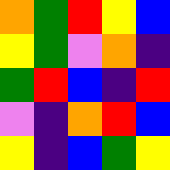[["orange", "green", "red", "yellow", "blue"], ["yellow", "green", "violet", "orange", "indigo"], ["green", "red", "blue", "indigo", "red"], ["violet", "indigo", "orange", "red", "blue"], ["yellow", "indigo", "blue", "green", "yellow"]]